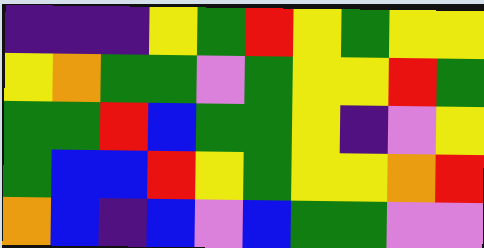[["indigo", "indigo", "indigo", "yellow", "green", "red", "yellow", "green", "yellow", "yellow"], ["yellow", "orange", "green", "green", "violet", "green", "yellow", "yellow", "red", "green"], ["green", "green", "red", "blue", "green", "green", "yellow", "indigo", "violet", "yellow"], ["green", "blue", "blue", "red", "yellow", "green", "yellow", "yellow", "orange", "red"], ["orange", "blue", "indigo", "blue", "violet", "blue", "green", "green", "violet", "violet"]]